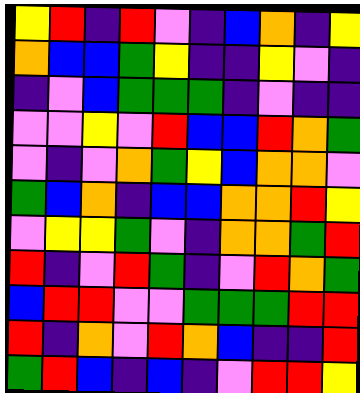[["yellow", "red", "indigo", "red", "violet", "indigo", "blue", "orange", "indigo", "yellow"], ["orange", "blue", "blue", "green", "yellow", "indigo", "indigo", "yellow", "violet", "indigo"], ["indigo", "violet", "blue", "green", "green", "green", "indigo", "violet", "indigo", "indigo"], ["violet", "violet", "yellow", "violet", "red", "blue", "blue", "red", "orange", "green"], ["violet", "indigo", "violet", "orange", "green", "yellow", "blue", "orange", "orange", "violet"], ["green", "blue", "orange", "indigo", "blue", "blue", "orange", "orange", "red", "yellow"], ["violet", "yellow", "yellow", "green", "violet", "indigo", "orange", "orange", "green", "red"], ["red", "indigo", "violet", "red", "green", "indigo", "violet", "red", "orange", "green"], ["blue", "red", "red", "violet", "violet", "green", "green", "green", "red", "red"], ["red", "indigo", "orange", "violet", "red", "orange", "blue", "indigo", "indigo", "red"], ["green", "red", "blue", "indigo", "blue", "indigo", "violet", "red", "red", "yellow"]]